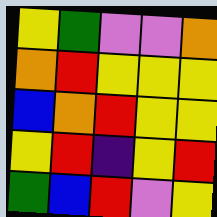[["yellow", "green", "violet", "violet", "orange"], ["orange", "red", "yellow", "yellow", "yellow"], ["blue", "orange", "red", "yellow", "yellow"], ["yellow", "red", "indigo", "yellow", "red"], ["green", "blue", "red", "violet", "yellow"]]